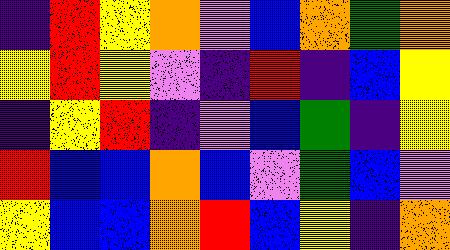[["indigo", "red", "yellow", "orange", "violet", "blue", "orange", "green", "orange"], ["yellow", "red", "yellow", "violet", "indigo", "red", "indigo", "blue", "yellow"], ["indigo", "yellow", "red", "indigo", "violet", "blue", "green", "indigo", "yellow"], ["red", "blue", "blue", "orange", "blue", "violet", "green", "blue", "violet"], ["yellow", "blue", "blue", "orange", "red", "blue", "yellow", "indigo", "orange"]]